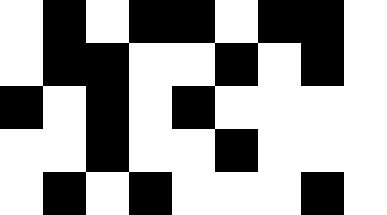[["white", "black", "white", "black", "black", "white", "black", "black", "white"], ["white", "black", "black", "white", "white", "black", "white", "black", "white"], ["black", "white", "black", "white", "black", "white", "white", "white", "white"], ["white", "white", "black", "white", "white", "black", "white", "white", "white"], ["white", "black", "white", "black", "white", "white", "white", "black", "white"]]